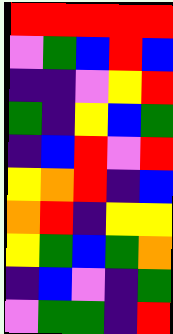[["red", "red", "red", "red", "red"], ["violet", "green", "blue", "red", "blue"], ["indigo", "indigo", "violet", "yellow", "red"], ["green", "indigo", "yellow", "blue", "green"], ["indigo", "blue", "red", "violet", "red"], ["yellow", "orange", "red", "indigo", "blue"], ["orange", "red", "indigo", "yellow", "yellow"], ["yellow", "green", "blue", "green", "orange"], ["indigo", "blue", "violet", "indigo", "green"], ["violet", "green", "green", "indigo", "red"]]